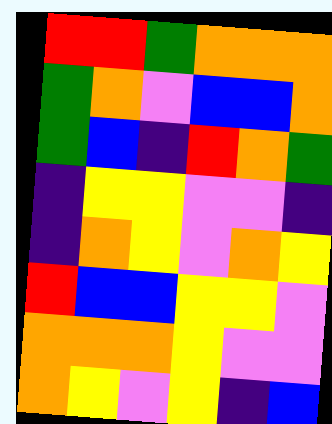[["red", "red", "green", "orange", "orange", "orange"], ["green", "orange", "violet", "blue", "blue", "orange"], ["green", "blue", "indigo", "red", "orange", "green"], ["indigo", "yellow", "yellow", "violet", "violet", "indigo"], ["indigo", "orange", "yellow", "violet", "orange", "yellow"], ["red", "blue", "blue", "yellow", "yellow", "violet"], ["orange", "orange", "orange", "yellow", "violet", "violet"], ["orange", "yellow", "violet", "yellow", "indigo", "blue"]]